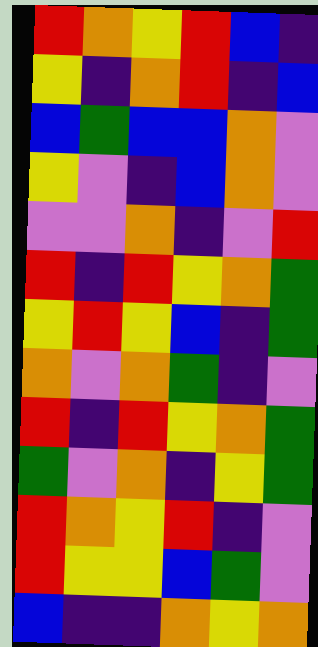[["red", "orange", "yellow", "red", "blue", "indigo"], ["yellow", "indigo", "orange", "red", "indigo", "blue"], ["blue", "green", "blue", "blue", "orange", "violet"], ["yellow", "violet", "indigo", "blue", "orange", "violet"], ["violet", "violet", "orange", "indigo", "violet", "red"], ["red", "indigo", "red", "yellow", "orange", "green"], ["yellow", "red", "yellow", "blue", "indigo", "green"], ["orange", "violet", "orange", "green", "indigo", "violet"], ["red", "indigo", "red", "yellow", "orange", "green"], ["green", "violet", "orange", "indigo", "yellow", "green"], ["red", "orange", "yellow", "red", "indigo", "violet"], ["red", "yellow", "yellow", "blue", "green", "violet"], ["blue", "indigo", "indigo", "orange", "yellow", "orange"]]